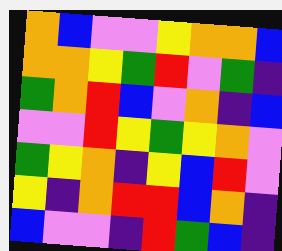[["orange", "blue", "violet", "violet", "yellow", "orange", "orange", "blue"], ["orange", "orange", "yellow", "green", "red", "violet", "green", "indigo"], ["green", "orange", "red", "blue", "violet", "orange", "indigo", "blue"], ["violet", "violet", "red", "yellow", "green", "yellow", "orange", "violet"], ["green", "yellow", "orange", "indigo", "yellow", "blue", "red", "violet"], ["yellow", "indigo", "orange", "red", "red", "blue", "orange", "indigo"], ["blue", "violet", "violet", "indigo", "red", "green", "blue", "indigo"]]